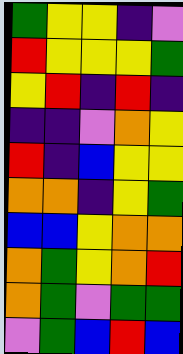[["green", "yellow", "yellow", "indigo", "violet"], ["red", "yellow", "yellow", "yellow", "green"], ["yellow", "red", "indigo", "red", "indigo"], ["indigo", "indigo", "violet", "orange", "yellow"], ["red", "indigo", "blue", "yellow", "yellow"], ["orange", "orange", "indigo", "yellow", "green"], ["blue", "blue", "yellow", "orange", "orange"], ["orange", "green", "yellow", "orange", "red"], ["orange", "green", "violet", "green", "green"], ["violet", "green", "blue", "red", "blue"]]